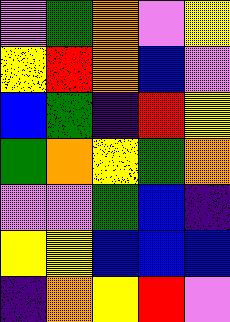[["violet", "green", "orange", "violet", "yellow"], ["yellow", "red", "orange", "blue", "violet"], ["blue", "green", "indigo", "red", "yellow"], ["green", "orange", "yellow", "green", "orange"], ["violet", "violet", "green", "blue", "indigo"], ["yellow", "yellow", "blue", "blue", "blue"], ["indigo", "orange", "yellow", "red", "violet"]]